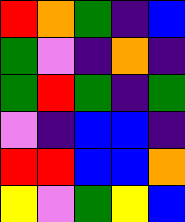[["red", "orange", "green", "indigo", "blue"], ["green", "violet", "indigo", "orange", "indigo"], ["green", "red", "green", "indigo", "green"], ["violet", "indigo", "blue", "blue", "indigo"], ["red", "red", "blue", "blue", "orange"], ["yellow", "violet", "green", "yellow", "blue"]]